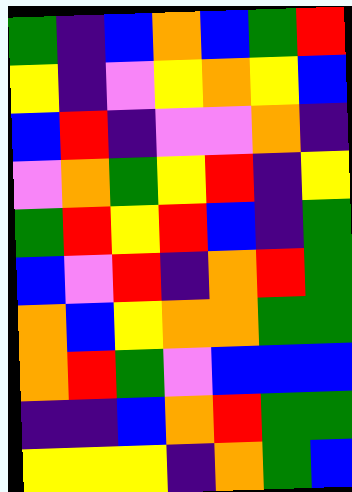[["green", "indigo", "blue", "orange", "blue", "green", "red"], ["yellow", "indigo", "violet", "yellow", "orange", "yellow", "blue"], ["blue", "red", "indigo", "violet", "violet", "orange", "indigo"], ["violet", "orange", "green", "yellow", "red", "indigo", "yellow"], ["green", "red", "yellow", "red", "blue", "indigo", "green"], ["blue", "violet", "red", "indigo", "orange", "red", "green"], ["orange", "blue", "yellow", "orange", "orange", "green", "green"], ["orange", "red", "green", "violet", "blue", "blue", "blue"], ["indigo", "indigo", "blue", "orange", "red", "green", "green"], ["yellow", "yellow", "yellow", "indigo", "orange", "green", "blue"]]